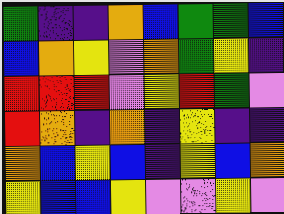[["green", "indigo", "indigo", "orange", "blue", "green", "green", "blue"], ["blue", "orange", "yellow", "violet", "orange", "green", "yellow", "indigo"], ["red", "red", "red", "violet", "yellow", "red", "green", "violet"], ["red", "orange", "indigo", "orange", "indigo", "yellow", "indigo", "indigo"], ["orange", "blue", "yellow", "blue", "indigo", "yellow", "blue", "orange"], ["yellow", "blue", "blue", "yellow", "violet", "violet", "yellow", "violet"]]